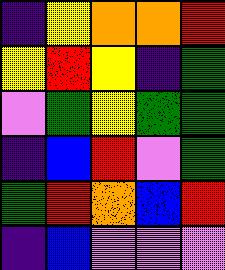[["indigo", "yellow", "orange", "orange", "red"], ["yellow", "red", "yellow", "indigo", "green"], ["violet", "green", "yellow", "green", "green"], ["indigo", "blue", "red", "violet", "green"], ["green", "red", "orange", "blue", "red"], ["indigo", "blue", "violet", "violet", "violet"]]